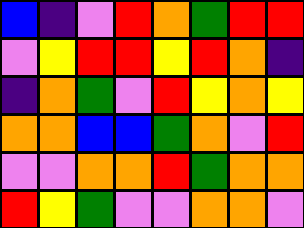[["blue", "indigo", "violet", "red", "orange", "green", "red", "red"], ["violet", "yellow", "red", "red", "yellow", "red", "orange", "indigo"], ["indigo", "orange", "green", "violet", "red", "yellow", "orange", "yellow"], ["orange", "orange", "blue", "blue", "green", "orange", "violet", "red"], ["violet", "violet", "orange", "orange", "red", "green", "orange", "orange"], ["red", "yellow", "green", "violet", "violet", "orange", "orange", "violet"]]